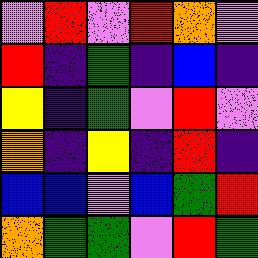[["violet", "red", "violet", "red", "orange", "violet"], ["red", "indigo", "green", "indigo", "blue", "indigo"], ["yellow", "indigo", "green", "violet", "red", "violet"], ["orange", "indigo", "yellow", "indigo", "red", "indigo"], ["blue", "blue", "violet", "blue", "green", "red"], ["orange", "green", "green", "violet", "red", "green"]]